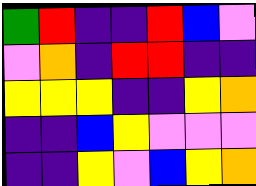[["green", "red", "indigo", "indigo", "red", "blue", "violet"], ["violet", "orange", "indigo", "red", "red", "indigo", "indigo"], ["yellow", "yellow", "yellow", "indigo", "indigo", "yellow", "orange"], ["indigo", "indigo", "blue", "yellow", "violet", "violet", "violet"], ["indigo", "indigo", "yellow", "violet", "blue", "yellow", "orange"]]